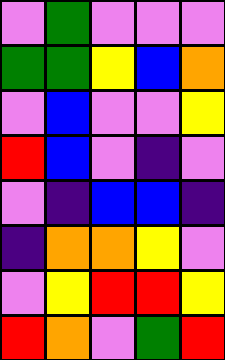[["violet", "green", "violet", "violet", "violet"], ["green", "green", "yellow", "blue", "orange"], ["violet", "blue", "violet", "violet", "yellow"], ["red", "blue", "violet", "indigo", "violet"], ["violet", "indigo", "blue", "blue", "indigo"], ["indigo", "orange", "orange", "yellow", "violet"], ["violet", "yellow", "red", "red", "yellow"], ["red", "orange", "violet", "green", "red"]]